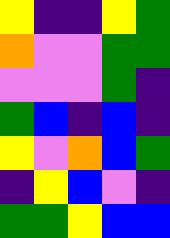[["yellow", "indigo", "indigo", "yellow", "green"], ["orange", "violet", "violet", "green", "green"], ["violet", "violet", "violet", "green", "indigo"], ["green", "blue", "indigo", "blue", "indigo"], ["yellow", "violet", "orange", "blue", "green"], ["indigo", "yellow", "blue", "violet", "indigo"], ["green", "green", "yellow", "blue", "blue"]]